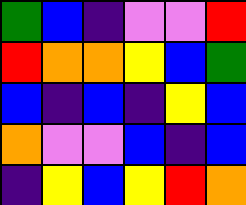[["green", "blue", "indigo", "violet", "violet", "red"], ["red", "orange", "orange", "yellow", "blue", "green"], ["blue", "indigo", "blue", "indigo", "yellow", "blue"], ["orange", "violet", "violet", "blue", "indigo", "blue"], ["indigo", "yellow", "blue", "yellow", "red", "orange"]]